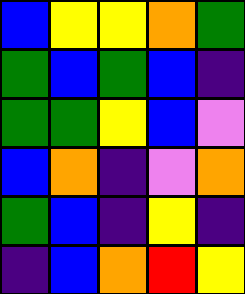[["blue", "yellow", "yellow", "orange", "green"], ["green", "blue", "green", "blue", "indigo"], ["green", "green", "yellow", "blue", "violet"], ["blue", "orange", "indigo", "violet", "orange"], ["green", "blue", "indigo", "yellow", "indigo"], ["indigo", "blue", "orange", "red", "yellow"]]